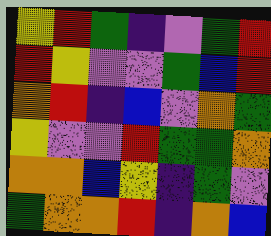[["yellow", "red", "green", "indigo", "violet", "green", "red"], ["red", "yellow", "violet", "violet", "green", "blue", "red"], ["orange", "red", "indigo", "blue", "violet", "orange", "green"], ["yellow", "violet", "violet", "red", "green", "green", "orange"], ["orange", "orange", "blue", "yellow", "indigo", "green", "violet"], ["green", "orange", "orange", "red", "indigo", "orange", "blue"]]